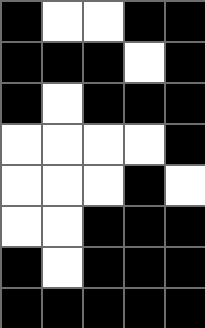[["black", "white", "white", "black", "black"], ["black", "black", "black", "white", "black"], ["black", "white", "black", "black", "black"], ["white", "white", "white", "white", "black"], ["white", "white", "white", "black", "white"], ["white", "white", "black", "black", "black"], ["black", "white", "black", "black", "black"], ["black", "black", "black", "black", "black"]]